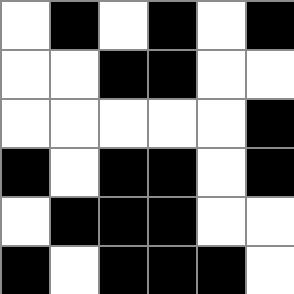[["white", "black", "white", "black", "white", "black"], ["white", "white", "black", "black", "white", "white"], ["white", "white", "white", "white", "white", "black"], ["black", "white", "black", "black", "white", "black"], ["white", "black", "black", "black", "white", "white"], ["black", "white", "black", "black", "black", "white"]]